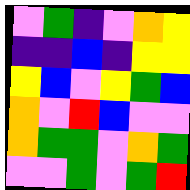[["violet", "green", "indigo", "violet", "orange", "yellow"], ["indigo", "indigo", "blue", "indigo", "yellow", "yellow"], ["yellow", "blue", "violet", "yellow", "green", "blue"], ["orange", "violet", "red", "blue", "violet", "violet"], ["orange", "green", "green", "violet", "orange", "green"], ["violet", "violet", "green", "violet", "green", "red"]]